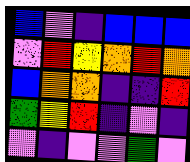[["blue", "violet", "indigo", "blue", "blue", "blue"], ["violet", "red", "yellow", "orange", "red", "orange"], ["blue", "orange", "orange", "indigo", "indigo", "red"], ["green", "yellow", "red", "indigo", "violet", "indigo"], ["violet", "indigo", "violet", "violet", "green", "violet"]]